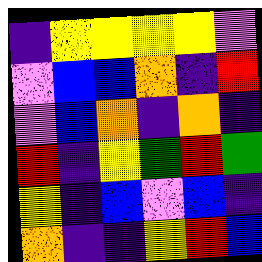[["indigo", "yellow", "yellow", "yellow", "yellow", "violet"], ["violet", "blue", "blue", "orange", "indigo", "red"], ["violet", "blue", "orange", "indigo", "orange", "indigo"], ["red", "indigo", "yellow", "green", "red", "green"], ["yellow", "indigo", "blue", "violet", "blue", "indigo"], ["orange", "indigo", "indigo", "yellow", "red", "blue"]]